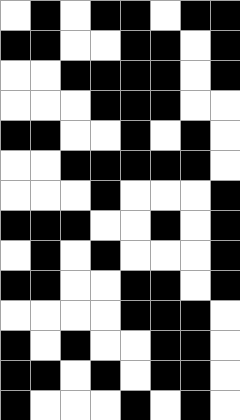[["white", "black", "white", "black", "black", "white", "black", "black"], ["black", "black", "white", "white", "black", "black", "white", "black"], ["white", "white", "black", "black", "black", "black", "white", "black"], ["white", "white", "white", "black", "black", "black", "white", "white"], ["black", "black", "white", "white", "black", "white", "black", "white"], ["white", "white", "black", "black", "black", "black", "black", "white"], ["white", "white", "white", "black", "white", "white", "white", "black"], ["black", "black", "black", "white", "white", "black", "white", "black"], ["white", "black", "white", "black", "white", "white", "white", "black"], ["black", "black", "white", "white", "black", "black", "white", "black"], ["white", "white", "white", "white", "black", "black", "black", "white"], ["black", "white", "black", "white", "white", "black", "black", "white"], ["black", "black", "white", "black", "white", "black", "black", "white"], ["black", "white", "white", "white", "black", "white", "black", "white"]]